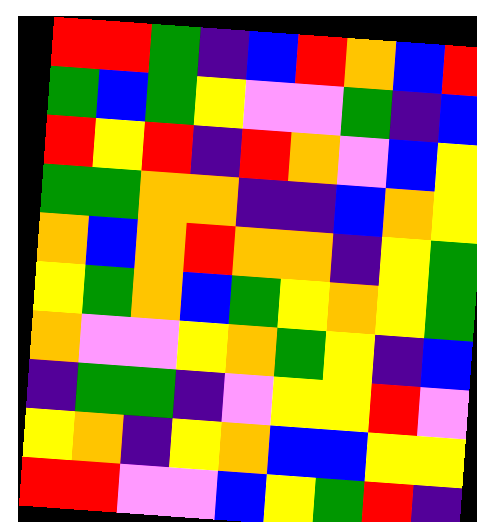[["red", "red", "green", "indigo", "blue", "red", "orange", "blue", "red"], ["green", "blue", "green", "yellow", "violet", "violet", "green", "indigo", "blue"], ["red", "yellow", "red", "indigo", "red", "orange", "violet", "blue", "yellow"], ["green", "green", "orange", "orange", "indigo", "indigo", "blue", "orange", "yellow"], ["orange", "blue", "orange", "red", "orange", "orange", "indigo", "yellow", "green"], ["yellow", "green", "orange", "blue", "green", "yellow", "orange", "yellow", "green"], ["orange", "violet", "violet", "yellow", "orange", "green", "yellow", "indigo", "blue"], ["indigo", "green", "green", "indigo", "violet", "yellow", "yellow", "red", "violet"], ["yellow", "orange", "indigo", "yellow", "orange", "blue", "blue", "yellow", "yellow"], ["red", "red", "violet", "violet", "blue", "yellow", "green", "red", "indigo"]]